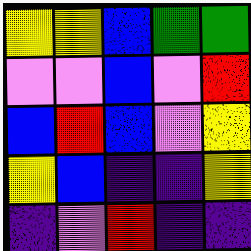[["yellow", "yellow", "blue", "green", "green"], ["violet", "violet", "blue", "violet", "red"], ["blue", "red", "blue", "violet", "yellow"], ["yellow", "blue", "indigo", "indigo", "yellow"], ["indigo", "violet", "red", "indigo", "indigo"]]